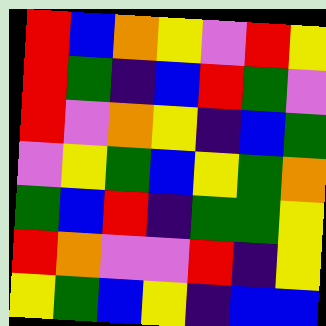[["red", "blue", "orange", "yellow", "violet", "red", "yellow"], ["red", "green", "indigo", "blue", "red", "green", "violet"], ["red", "violet", "orange", "yellow", "indigo", "blue", "green"], ["violet", "yellow", "green", "blue", "yellow", "green", "orange"], ["green", "blue", "red", "indigo", "green", "green", "yellow"], ["red", "orange", "violet", "violet", "red", "indigo", "yellow"], ["yellow", "green", "blue", "yellow", "indigo", "blue", "blue"]]